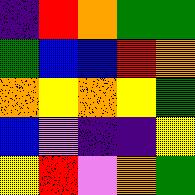[["indigo", "red", "orange", "green", "green"], ["green", "blue", "blue", "red", "orange"], ["orange", "yellow", "orange", "yellow", "green"], ["blue", "violet", "indigo", "indigo", "yellow"], ["yellow", "red", "violet", "orange", "green"]]